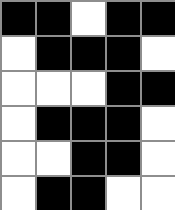[["black", "black", "white", "black", "black"], ["white", "black", "black", "black", "white"], ["white", "white", "white", "black", "black"], ["white", "black", "black", "black", "white"], ["white", "white", "black", "black", "white"], ["white", "black", "black", "white", "white"]]